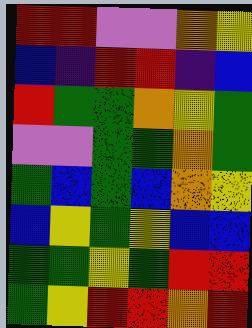[["red", "red", "violet", "violet", "orange", "yellow"], ["blue", "indigo", "red", "red", "indigo", "blue"], ["red", "green", "green", "orange", "yellow", "green"], ["violet", "violet", "green", "green", "orange", "green"], ["green", "blue", "green", "blue", "orange", "yellow"], ["blue", "yellow", "green", "yellow", "blue", "blue"], ["green", "green", "yellow", "green", "red", "red"], ["green", "yellow", "red", "red", "orange", "red"]]